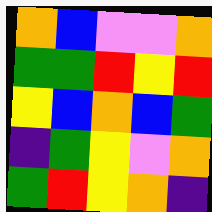[["orange", "blue", "violet", "violet", "orange"], ["green", "green", "red", "yellow", "red"], ["yellow", "blue", "orange", "blue", "green"], ["indigo", "green", "yellow", "violet", "orange"], ["green", "red", "yellow", "orange", "indigo"]]